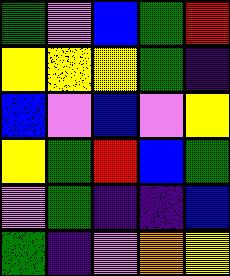[["green", "violet", "blue", "green", "red"], ["yellow", "yellow", "yellow", "green", "indigo"], ["blue", "violet", "blue", "violet", "yellow"], ["yellow", "green", "red", "blue", "green"], ["violet", "green", "indigo", "indigo", "blue"], ["green", "indigo", "violet", "orange", "yellow"]]